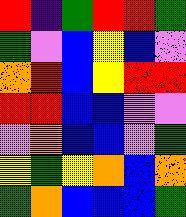[["red", "indigo", "green", "red", "red", "green"], ["green", "violet", "blue", "yellow", "blue", "violet"], ["orange", "red", "blue", "yellow", "red", "red"], ["red", "red", "blue", "blue", "violet", "violet"], ["violet", "orange", "blue", "blue", "violet", "green"], ["yellow", "green", "yellow", "orange", "blue", "orange"], ["green", "orange", "blue", "blue", "blue", "green"]]